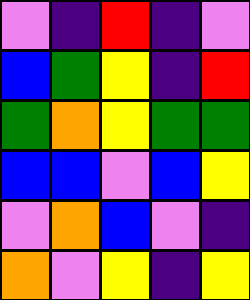[["violet", "indigo", "red", "indigo", "violet"], ["blue", "green", "yellow", "indigo", "red"], ["green", "orange", "yellow", "green", "green"], ["blue", "blue", "violet", "blue", "yellow"], ["violet", "orange", "blue", "violet", "indigo"], ["orange", "violet", "yellow", "indigo", "yellow"]]